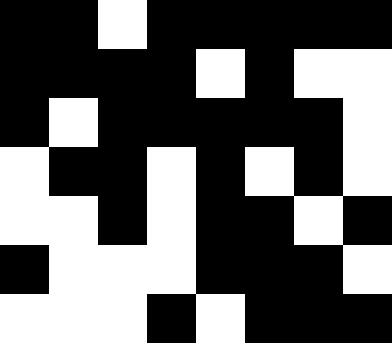[["black", "black", "white", "black", "black", "black", "black", "black"], ["black", "black", "black", "black", "white", "black", "white", "white"], ["black", "white", "black", "black", "black", "black", "black", "white"], ["white", "black", "black", "white", "black", "white", "black", "white"], ["white", "white", "black", "white", "black", "black", "white", "black"], ["black", "white", "white", "white", "black", "black", "black", "white"], ["white", "white", "white", "black", "white", "black", "black", "black"]]